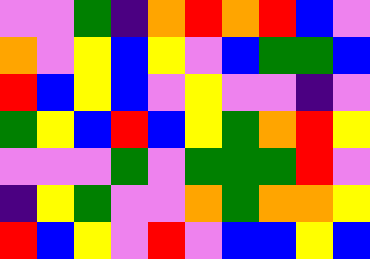[["violet", "violet", "green", "indigo", "orange", "red", "orange", "red", "blue", "violet"], ["orange", "violet", "yellow", "blue", "yellow", "violet", "blue", "green", "green", "blue"], ["red", "blue", "yellow", "blue", "violet", "yellow", "violet", "violet", "indigo", "violet"], ["green", "yellow", "blue", "red", "blue", "yellow", "green", "orange", "red", "yellow"], ["violet", "violet", "violet", "green", "violet", "green", "green", "green", "red", "violet"], ["indigo", "yellow", "green", "violet", "violet", "orange", "green", "orange", "orange", "yellow"], ["red", "blue", "yellow", "violet", "red", "violet", "blue", "blue", "yellow", "blue"]]